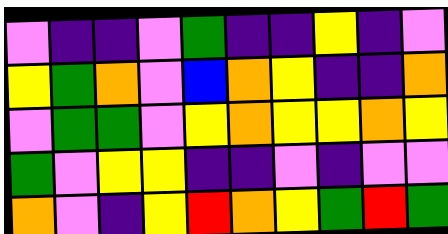[["violet", "indigo", "indigo", "violet", "green", "indigo", "indigo", "yellow", "indigo", "violet"], ["yellow", "green", "orange", "violet", "blue", "orange", "yellow", "indigo", "indigo", "orange"], ["violet", "green", "green", "violet", "yellow", "orange", "yellow", "yellow", "orange", "yellow"], ["green", "violet", "yellow", "yellow", "indigo", "indigo", "violet", "indigo", "violet", "violet"], ["orange", "violet", "indigo", "yellow", "red", "orange", "yellow", "green", "red", "green"]]